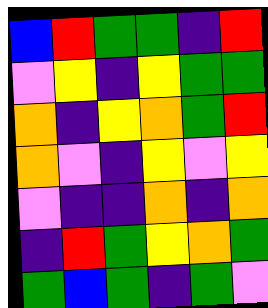[["blue", "red", "green", "green", "indigo", "red"], ["violet", "yellow", "indigo", "yellow", "green", "green"], ["orange", "indigo", "yellow", "orange", "green", "red"], ["orange", "violet", "indigo", "yellow", "violet", "yellow"], ["violet", "indigo", "indigo", "orange", "indigo", "orange"], ["indigo", "red", "green", "yellow", "orange", "green"], ["green", "blue", "green", "indigo", "green", "violet"]]